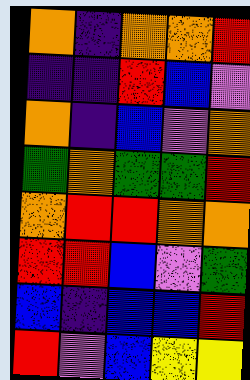[["orange", "indigo", "orange", "orange", "red"], ["indigo", "indigo", "red", "blue", "violet"], ["orange", "indigo", "blue", "violet", "orange"], ["green", "orange", "green", "green", "red"], ["orange", "red", "red", "orange", "orange"], ["red", "red", "blue", "violet", "green"], ["blue", "indigo", "blue", "blue", "red"], ["red", "violet", "blue", "yellow", "yellow"]]